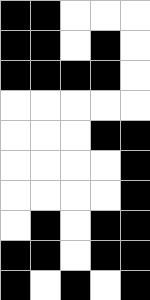[["black", "black", "white", "white", "white"], ["black", "black", "white", "black", "white"], ["black", "black", "black", "black", "white"], ["white", "white", "white", "white", "white"], ["white", "white", "white", "black", "black"], ["white", "white", "white", "white", "black"], ["white", "white", "white", "white", "black"], ["white", "black", "white", "black", "black"], ["black", "black", "white", "black", "black"], ["black", "white", "black", "white", "black"]]